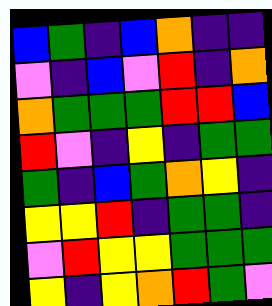[["blue", "green", "indigo", "blue", "orange", "indigo", "indigo"], ["violet", "indigo", "blue", "violet", "red", "indigo", "orange"], ["orange", "green", "green", "green", "red", "red", "blue"], ["red", "violet", "indigo", "yellow", "indigo", "green", "green"], ["green", "indigo", "blue", "green", "orange", "yellow", "indigo"], ["yellow", "yellow", "red", "indigo", "green", "green", "indigo"], ["violet", "red", "yellow", "yellow", "green", "green", "green"], ["yellow", "indigo", "yellow", "orange", "red", "green", "violet"]]